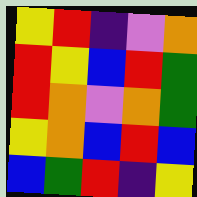[["yellow", "red", "indigo", "violet", "orange"], ["red", "yellow", "blue", "red", "green"], ["red", "orange", "violet", "orange", "green"], ["yellow", "orange", "blue", "red", "blue"], ["blue", "green", "red", "indigo", "yellow"]]